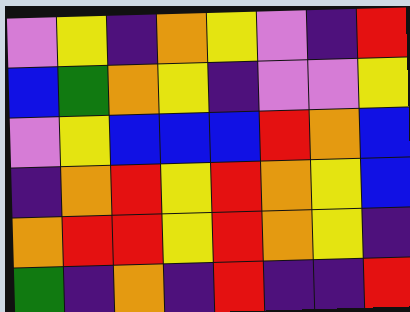[["violet", "yellow", "indigo", "orange", "yellow", "violet", "indigo", "red"], ["blue", "green", "orange", "yellow", "indigo", "violet", "violet", "yellow"], ["violet", "yellow", "blue", "blue", "blue", "red", "orange", "blue"], ["indigo", "orange", "red", "yellow", "red", "orange", "yellow", "blue"], ["orange", "red", "red", "yellow", "red", "orange", "yellow", "indigo"], ["green", "indigo", "orange", "indigo", "red", "indigo", "indigo", "red"]]